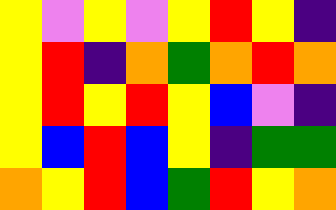[["yellow", "violet", "yellow", "violet", "yellow", "red", "yellow", "indigo"], ["yellow", "red", "indigo", "orange", "green", "orange", "red", "orange"], ["yellow", "red", "yellow", "red", "yellow", "blue", "violet", "indigo"], ["yellow", "blue", "red", "blue", "yellow", "indigo", "green", "green"], ["orange", "yellow", "red", "blue", "green", "red", "yellow", "orange"]]